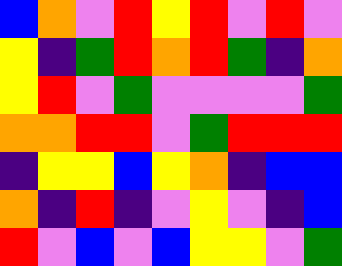[["blue", "orange", "violet", "red", "yellow", "red", "violet", "red", "violet"], ["yellow", "indigo", "green", "red", "orange", "red", "green", "indigo", "orange"], ["yellow", "red", "violet", "green", "violet", "violet", "violet", "violet", "green"], ["orange", "orange", "red", "red", "violet", "green", "red", "red", "red"], ["indigo", "yellow", "yellow", "blue", "yellow", "orange", "indigo", "blue", "blue"], ["orange", "indigo", "red", "indigo", "violet", "yellow", "violet", "indigo", "blue"], ["red", "violet", "blue", "violet", "blue", "yellow", "yellow", "violet", "green"]]